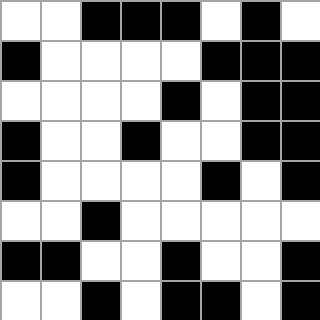[["white", "white", "black", "black", "black", "white", "black", "white"], ["black", "white", "white", "white", "white", "black", "black", "black"], ["white", "white", "white", "white", "black", "white", "black", "black"], ["black", "white", "white", "black", "white", "white", "black", "black"], ["black", "white", "white", "white", "white", "black", "white", "black"], ["white", "white", "black", "white", "white", "white", "white", "white"], ["black", "black", "white", "white", "black", "white", "white", "black"], ["white", "white", "black", "white", "black", "black", "white", "black"]]